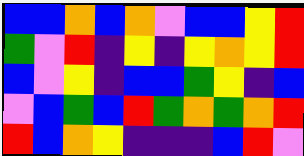[["blue", "blue", "orange", "blue", "orange", "violet", "blue", "blue", "yellow", "red"], ["green", "violet", "red", "indigo", "yellow", "indigo", "yellow", "orange", "yellow", "red"], ["blue", "violet", "yellow", "indigo", "blue", "blue", "green", "yellow", "indigo", "blue"], ["violet", "blue", "green", "blue", "red", "green", "orange", "green", "orange", "red"], ["red", "blue", "orange", "yellow", "indigo", "indigo", "indigo", "blue", "red", "violet"]]